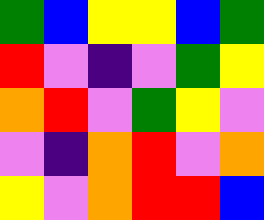[["green", "blue", "yellow", "yellow", "blue", "green"], ["red", "violet", "indigo", "violet", "green", "yellow"], ["orange", "red", "violet", "green", "yellow", "violet"], ["violet", "indigo", "orange", "red", "violet", "orange"], ["yellow", "violet", "orange", "red", "red", "blue"]]